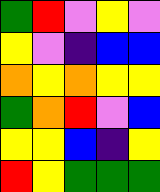[["green", "red", "violet", "yellow", "violet"], ["yellow", "violet", "indigo", "blue", "blue"], ["orange", "yellow", "orange", "yellow", "yellow"], ["green", "orange", "red", "violet", "blue"], ["yellow", "yellow", "blue", "indigo", "yellow"], ["red", "yellow", "green", "green", "green"]]